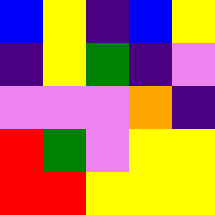[["blue", "yellow", "indigo", "blue", "yellow"], ["indigo", "yellow", "green", "indigo", "violet"], ["violet", "violet", "violet", "orange", "indigo"], ["red", "green", "violet", "yellow", "yellow"], ["red", "red", "yellow", "yellow", "yellow"]]